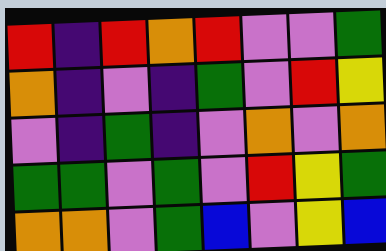[["red", "indigo", "red", "orange", "red", "violet", "violet", "green"], ["orange", "indigo", "violet", "indigo", "green", "violet", "red", "yellow"], ["violet", "indigo", "green", "indigo", "violet", "orange", "violet", "orange"], ["green", "green", "violet", "green", "violet", "red", "yellow", "green"], ["orange", "orange", "violet", "green", "blue", "violet", "yellow", "blue"]]